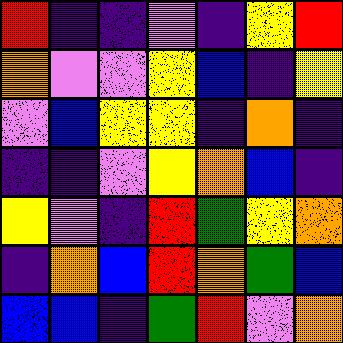[["red", "indigo", "indigo", "violet", "indigo", "yellow", "red"], ["orange", "violet", "violet", "yellow", "blue", "indigo", "yellow"], ["violet", "blue", "yellow", "yellow", "indigo", "orange", "indigo"], ["indigo", "indigo", "violet", "yellow", "orange", "blue", "indigo"], ["yellow", "violet", "indigo", "red", "green", "yellow", "orange"], ["indigo", "orange", "blue", "red", "orange", "green", "blue"], ["blue", "blue", "indigo", "green", "red", "violet", "orange"]]